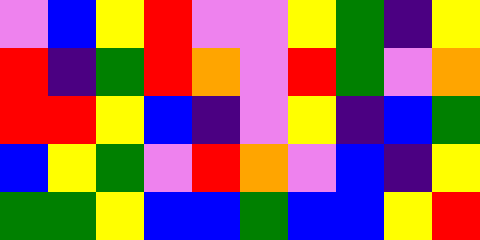[["violet", "blue", "yellow", "red", "violet", "violet", "yellow", "green", "indigo", "yellow"], ["red", "indigo", "green", "red", "orange", "violet", "red", "green", "violet", "orange"], ["red", "red", "yellow", "blue", "indigo", "violet", "yellow", "indigo", "blue", "green"], ["blue", "yellow", "green", "violet", "red", "orange", "violet", "blue", "indigo", "yellow"], ["green", "green", "yellow", "blue", "blue", "green", "blue", "blue", "yellow", "red"]]